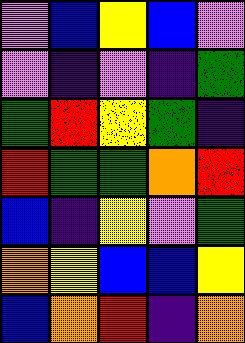[["violet", "blue", "yellow", "blue", "violet"], ["violet", "indigo", "violet", "indigo", "green"], ["green", "red", "yellow", "green", "indigo"], ["red", "green", "green", "orange", "red"], ["blue", "indigo", "yellow", "violet", "green"], ["orange", "yellow", "blue", "blue", "yellow"], ["blue", "orange", "red", "indigo", "orange"]]